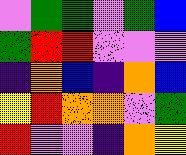[["violet", "green", "green", "violet", "green", "blue"], ["green", "red", "red", "violet", "violet", "violet"], ["indigo", "orange", "blue", "indigo", "orange", "blue"], ["yellow", "red", "orange", "orange", "violet", "green"], ["red", "violet", "violet", "indigo", "orange", "yellow"]]